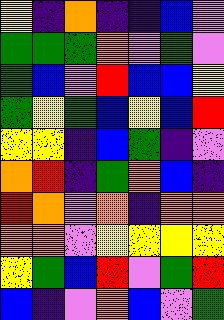[["yellow", "indigo", "orange", "indigo", "indigo", "blue", "violet"], ["green", "green", "green", "orange", "violet", "green", "violet"], ["green", "blue", "violet", "red", "blue", "blue", "yellow"], ["green", "yellow", "green", "blue", "yellow", "blue", "red"], ["yellow", "yellow", "indigo", "blue", "green", "indigo", "violet"], ["orange", "red", "indigo", "green", "orange", "blue", "indigo"], ["red", "orange", "violet", "orange", "indigo", "orange", "orange"], ["orange", "orange", "violet", "yellow", "yellow", "yellow", "yellow"], ["yellow", "green", "blue", "red", "violet", "green", "red"], ["blue", "indigo", "violet", "orange", "blue", "violet", "green"]]